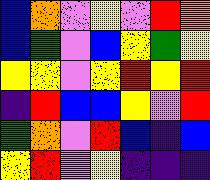[["blue", "orange", "violet", "yellow", "violet", "red", "orange"], ["blue", "green", "violet", "blue", "yellow", "green", "yellow"], ["yellow", "yellow", "violet", "yellow", "red", "yellow", "red"], ["indigo", "red", "blue", "blue", "yellow", "violet", "red"], ["green", "orange", "violet", "red", "blue", "indigo", "blue"], ["yellow", "red", "violet", "yellow", "indigo", "indigo", "indigo"]]